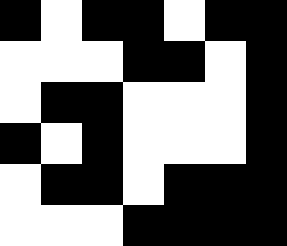[["black", "white", "black", "black", "white", "black", "black"], ["white", "white", "white", "black", "black", "white", "black"], ["white", "black", "black", "white", "white", "white", "black"], ["black", "white", "black", "white", "white", "white", "black"], ["white", "black", "black", "white", "black", "black", "black"], ["white", "white", "white", "black", "black", "black", "black"]]